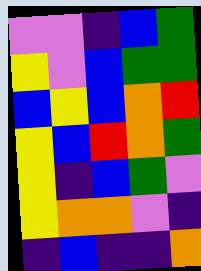[["violet", "violet", "indigo", "blue", "green"], ["yellow", "violet", "blue", "green", "green"], ["blue", "yellow", "blue", "orange", "red"], ["yellow", "blue", "red", "orange", "green"], ["yellow", "indigo", "blue", "green", "violet"], ["yellow", "orange", "orange", "violet", "indigo"], ["indigo", "blue", "indigo", "indigo", "orange"]]